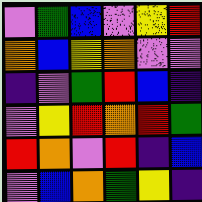[["violet", "green", "blue", "violet", "yellow", "red"], ["orange", "blue", "yellow", "orange", "violet", "violet"], ["indigo", "violet", "green", "red", "blue", "indigo"], ["violet", "yellow", "red", "orange", "red", "green"], ["red", "orange", "violet", "red", "indigo", "blue"], ["violet", "blue", "orange", "green", "yellow", "indigo"]]